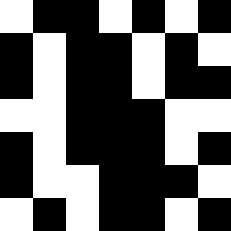[["white", "black", "black", "white", "black", "white", "black"], ["black", "white", "black", "black", "white", "black", "white"], ["black", "white", "black", "black", "white", "black", "black"], ["white", "white", "black", "black", "black", "white", "white"], ["black", "white", "black", "black", "black", "white", "black"], ["black", "white", "white", "black", "black", "black", "white"], ["white", "black", "white", "black", "black", "white", "black"]]